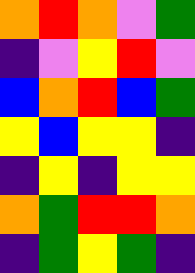[["orange", "red", "orange", "violet", "green"], ["indigo", "violet", "yellow", "red", "violet"], ["blue", "orange", "red", "blue", "green"], ["yellow", "blue", "yellow", "yellow", "indigo"], ["indigo", "yellow", "indigo", "yellow", "yellow"], ["orange", "green", "red", "red", "orange"], ["indigo", "green", "yellow", "green", "indigo"]]